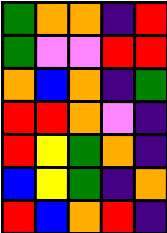[["green", "orange", "orange", "indigo", "red"], ["green", "violet", "violet", "red", "red"], ["orange", "blue", "orange", "indigo", "green"], ["red", "red", "orange", "violet", "indigo"], ["red", "yellow", "green", "orange", "indigo"], ["blue", "yellow", "green", "indigo", "orange"], ["red", "blue", "orange", "red", "indigo"]]